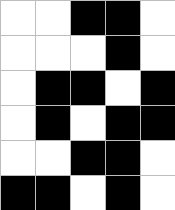[["white", "white", "black", "black", "white"], ["white", "white", "white", "black", "white"], ["white", "black", "black", "white", "black"], ["white", "black", "white", "black", "black"], ["white", "white", "black", "black", "white"], ["black", "black", "white", "black", "white"]]